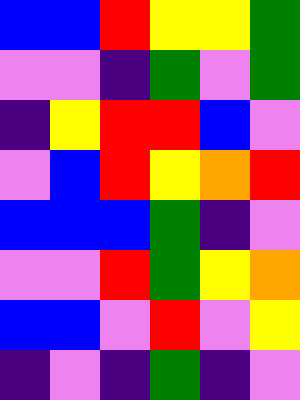[["blue", "blue", "red", "yellow", "yellow", "green"], ["violet", "violet", "indigo", "green", "violet", "green"], ["indigo", "yellow", "red", "red", "blue", "violet"], ["violet", "blue", "red", "yellow", "orange", "red"], ["blue", "blue", "blue", "green", "indigo", "violet"], ["violet", "violet", "red", "green", "yellow", "orange"], ["blue", "blue", "violet", "red", "violet", "yellow"], ["indigo", "violet", "indigo", "green", "indigo", "violet"]]